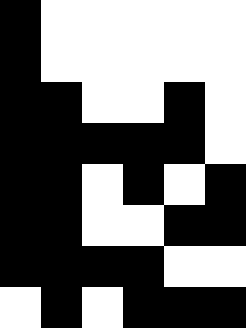[["black", "white", "white", "white", "white", "white"], ["black", "white", "white", "white", "white", "white"], ["black", "black", "white", "white", "black", "white"], ["black", "black", "black", "black", "black", "white"], ["black", "black", "white", "black", "white", "black"], ["black", "black", "white", "white", "black", "black"], ["black", "black", "black", "black", "white", "white"], ["white", "black", "white", "black", "black", "black"]]